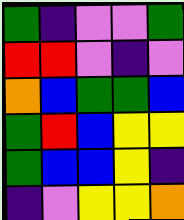[["green", "indigo", "violet", "violet", "green"], ["red", "red", "violet", "indigo", "violet"], ["orange", "blue", "green", "green", "blue"], ["green", "red", "blue", "yellow", "yellow"], ["green", "blue", "blue", "yellow", "indigo"], ["indigo", "violet", "yellow", "yellow", "orange"]]